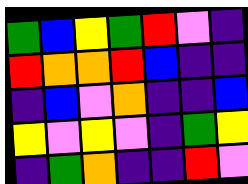[["green", "blue", "yellow", "green", "red", "violet", "indigo"], ["red", "orange", "orange", "red", "blue", "indigo", "indigo"], ["indigo", "blue", "violet", "orange", "indigo", "indigo", "blue"], ["yellow", "violet", "yellow", "violet", "indigo", "green", "yellow"], ["indigo", "green", "orange", "indigo", "indigo", "red", "violet"]]